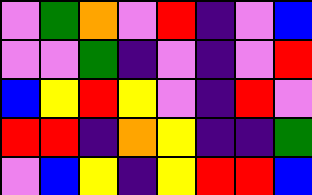[["violet", "green", "orange", "violet", "red", "indigo", "violet", "blue"], ["violet", "violet", "green", "indigo", "violet", "indigo", "violet", "red"], ["blue", "yellow", "red", "yellow", "violet", "indigo", "red", "violet"], ["red", "red", "indigo", "orange", "yellow", "indigo", "indigo", "green"], ["violet", "blue", "yellow", "indigo", "yellow", "red", "red", "blue"]]